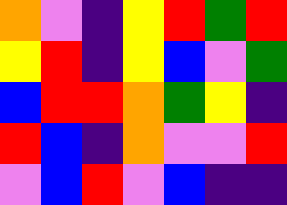[["orange", "violet", "indigo", "yellow", "red", "green", "red"], ["yellow", "red", "indigo", "yellow", "blue", "violet", "green"], ["blue", "red", "red", "orange", "green", "yellow", "indigo"], ["red", "blue", "indigo", "orange", "violet", "violet", "red"], ["violet", "blue", "red", "violet", "blue", "indigo", "indigo"]]